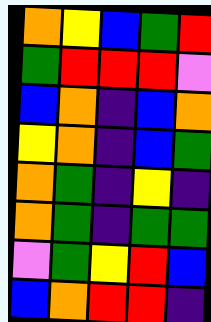[["orange", "yellow", "blue", "green", "red"], ["green", "red", "red", "red", "violet"], ["blue", "orange", "indigo", "blue", "orange"], ["yellow", "orange", "indigo", "blue", "green"], ["orange", "green", "indigo", "yellow", "indigo"], ["orange", "green", "indigo", "green", "green"], ["violet", "green", "yellow", "red", "blue"], ["blue", "orange", "red", "red", "indigo"]]